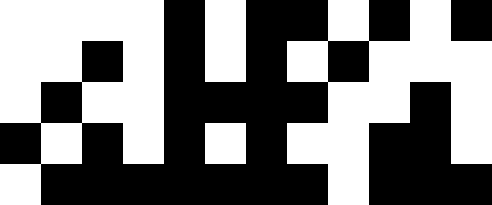[["white", "white", "white", "white", "black", "white", "black", "black", "white", "black", "white", "black"], ["white", "white", "black", "white", "black", "white", "black", "white", "black", "white", "white", "white"], ["white", "black", "white", "white", "black", "black", "black", "black", "white", "white", "black", "white"], ["black", "white", "black", "white", "black", "white", "black", "white", "white", "black", "black", "white"], ["white", "black", "black", "black", "black", "black", "black", "black", "white", "black", "black", "black"]]